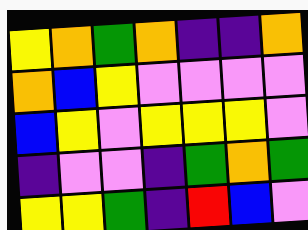[["yellow", "orange", "green", "orange", "indigo", "indigo", "orange"], ["orange", "blue", "yellow", "violet", "violet", "violet", "violet"], ["blue", "yellow", "violet", "yellow", "yellow", "yellow", "violet"], ["indigo", "violet", "violet", "indigo", "green", "orange", "green"], ["yellow", "yellow", "green", "indigo", "red", "blue", "violet"]]